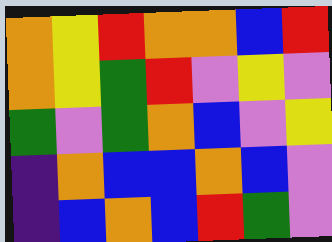[["orange", "yellow", "red", "orange", "orange", "blue", "red"], ["orange", "yellow", "green", "red", "violet", "yellow", "violet"], ["green", "violet", "green", "orange", "blue", "violet", "yellow"], ["indigo", "orange", "blue", "blue", "orange", "blue", "violet"], ["indigo", "blue", "orange", "blue", "red", "green", "violet"]]